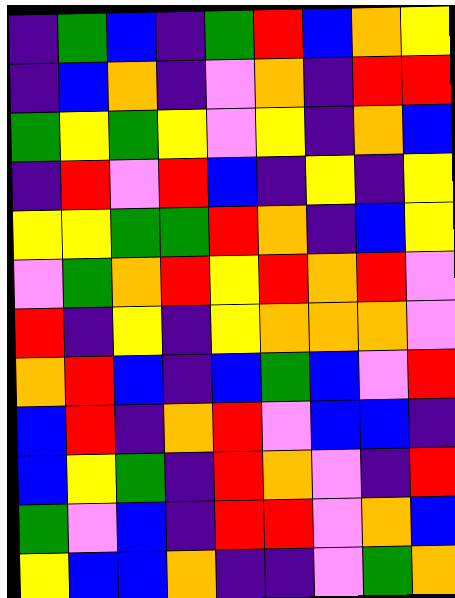[["indigo", "green", "blue", "indigo", "green", "red", "blue", "orange", "yellow"], ["indigo", "blue", "orange", "indigo", "violet", "orange", "indigo", "red", "red"], ["green", "yellow", "green", "yellow", "violet", "yellow", "indigo", "orange", "blue"], ["indigo", "red", "violet", "red", "blue", "indigo", "yellow", "indigo", "yellow"], ["yellow", "yellow", "green", "green", "red", "orange", "indigo", "blue", "yellow"], ["violet", "green", "orange", "red", "yellow", "red", "orange", "red", "violet"], ["red", "indigo", "yellow", "indigo", "yellow", "orange", "orange", "orange", "violet"], ["orange", "red", "blue", "indigo", "blue", "green", "blue", "violet", "red"], ["blue", "red", "indigo", "orange", "red", "violet", "blue", "blue", "indigo"], ["blue", "yellow", "green", "indigo", "red", "orange", "violet", "indigo", "red"], ["green", "violet", "blue", "indigo", "red", "red", "violet", "orange", "blue"], ["yellow", "blue", "blue", "orange", "indigo", "indigo", "violet", "green", "orange"]]